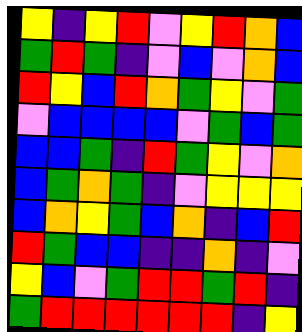[["yellow", "indigo", "yellow", "red", "violet", "yellow", "red", "orange", "blue"], ["green", "red", "green", "indigo", "violet", "blue", "violet", "orange", "blue"], ["red", "yellow", "blue", "red", "orange", "green", "yellow", "violet", "green"], ["violet", "blue", "blue", "blue", "blue", "violet", "green", "blue", "green"], ["blue", "blue", "green", "indigo", "red", "green", "yellow", "violet", "orange"], ["blue", "green", "orange", "green", "indigo", "violet", "yellow", "yellow", "yellow"], ["blue", "orange", "yellow", "green", "blue", "orange", "indigo", "blue", "red"], ["red", "green", "blue", "blue", "indigo", "indigo", "orange", "indigo", "violet"], ["yellow", "blue", "violet", "green", "red", "red", "green", "red", "indigo"], ["green", "red", "red", "red", "red", "red", "red", "indigo", "yellow"]]